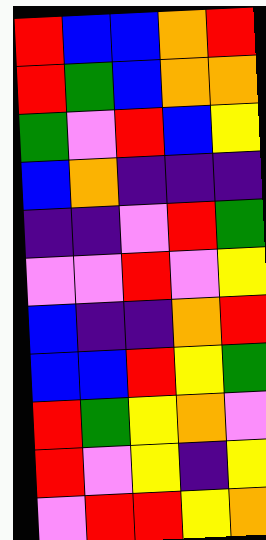[["red", "blue", "blue", "orange", "red"], ["red", "green", "blue", "orange", "orange"], ["green", "violet", "red", "blue", "yellow"], ["blue", "orange", "indigo", "indigo", "indigo"], ["indigo", "indigo", "violet", "red", "green"], ["violet", "violet", "red", "violet", "yellow"], ["blue", "indigo", "indigo", "orange", "red"], ["blue", "blue", "red", "yellow", "green"], ["red", "green", "yellow", "orange", "violet"], ["red", "violet", "yellow", "indigo", "yellow"], ["violet", "red", "red", "yellow", "orange"]]